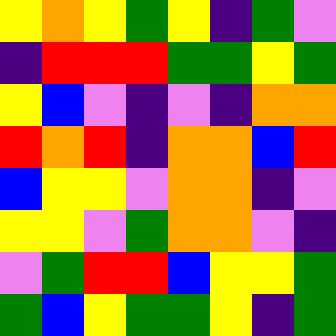[["yellow", "orange", "yellow", "green", "yellow", "indigo", "green", "violet"], ["indigo", "red", "red", "red", "green", "green", "yellow", "green"], ["yellow", "blue", "violet", "indigo", "violet", "indigo", "orange", "orange"], ["red", "orange", "red", "indigo", "orange", "orange", "blue", "red"], ["blue", "yellow", "yellow", "violet", "orange", "orange", "indigo", "violet"], ["yellow", "yellow", "violet", "green", "orange", "orange", "violet", "indigo"], ["violet", "green", "red", "red", "blue", "yellow", "yellow", "green"], ["green", "blue", "yellow", "green", "green", "yellow", "indigo", "green"]]